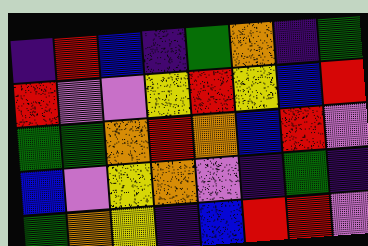[["indigo", "red", "blue", "indigo", "green", "orange", "indigo", "green"], ["red", "violet", "violet", "yellow", "red", "yellow", "blue", "red"], ["green", "green", "orange", "red", "orange", "blue", "red", "violet"], ["blue", "violet", "yellow", "orange", "violet", "indigo", "green", "indigo"], ["green", "orange", "yellow", "indigo", "blue", "red", "red", "violet"]]